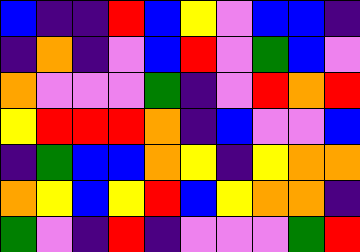[["blue", "indigo", "indigo", "red", "blue", "yellow", "violet", "blue", "blue", "indigo"], ["indigo", "orange", "indigo", "violet", "blue", "red", "violet", "green", "blue", "violet"], ["orange", "violet", "violet", "violet", "green", "indigo", "violet", "red", "orange", "red"], ["yellow", "red", "red", "red", "orange", "indigo", "blue", "violet", "violet", "blue"], ["indigo", "green", "blue", "blue", "orange", "yellow", "indigo", "yellow", "orange", "orange"], ["orange", "yellow", "blue", "yellow", "red", "blue", "yellow", "orange", "orange", "indigo"], ["green", "violet", "indigo", "red", "indigo", "violet", "violet", "violet", "green", "red"]]